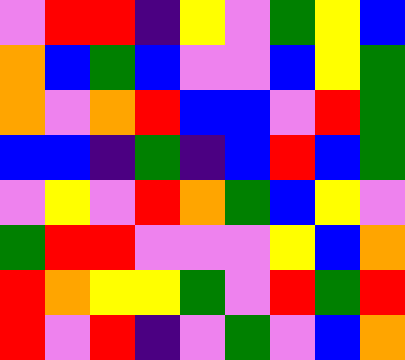[["violet", "red", "red", "indigo", "yellow", "violet", "green", "yellow", "blue"], ["orange", "blue", "green", "blue", "violet", "violet", "blue", "yellow", "green"], ["orange", "violet", "orange", "red", "blue", "blue", "violet", "red", "green"], ["blue", "blue", "indigo", "green", "indigo", "blue", "red", "blue", "green"], ["violet", "yellow", "violet", "red", "orange", "green", "blue", "yellow", "violet"], ["green", "red", "red", "violet", "violet", "violet", "yellow", "blue", "orange"], ["red", "orange", "yellow", "yellow", "green", "violet", "red", "green", "red"], ["red", "violet", "red", "indigo", "violet", "green", "violet", "blue", "orange"]]